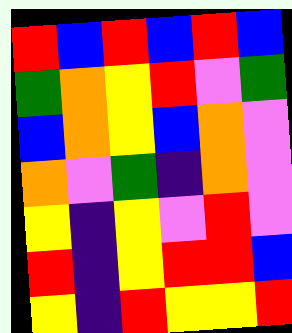[["red", "blue", "red", "blue", "red", "blue"], ["green", "orange", "yellow", "red", "violet", "green"], ["blue", "orange", "yellow", "blue", "orange", "violet"], ["orange", "violet", "green", "indigo", "orange", "violet"], ["yellow", "indigo", "yellow", "violet", "red", "violet"], ["red", "indigo", "yellow", "red", "red", "blue"], ["yellow", "indigo", "red", "yellow", "yellow", "red"]]